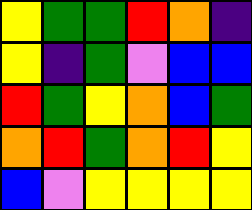[["yellow", "green", "green", "red", "orange", "indigo"], ["yellow", "indigo", "green", "violet", "blue", "blue"], ["red", "green", "yellow", "orange", "blue", "green"], ["orange", "red", "green", "orange", "red", "yellow"], ["blue", "violet", "yellow", "yellow", "yellow", "yellow"]]